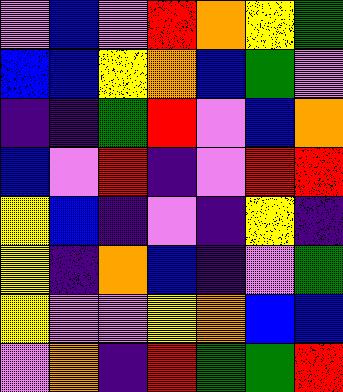[["violet", "blue", "violet", "red", "orange", "yellow", "green"], ["blue", "blue", "yellow", "orange", "blue", "green", "violet"], ["indigo", "indigo", "green", "red", "violet", "blue", "orange"], ["blue", "violet", "red", "indigo", "violet", "red", "red"], ["yellow", "blue", "indigo", "violet", "indigo", "yellow", "indigo"], ["yellow", "indigo", "orange", "blue", "indigo", "violet", "green"], ["yellow", "violet", "violet", "yellow", "orange", "blue", "blue"], ["violet", "orange", "indigo", "red", "green", "green", "red"]]